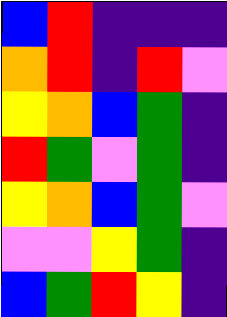[["blue", "red", "indigo", "indigo", "indigo"], ["orange", "red", "indigo", "red", "violet"], ["yellow", "orange", "blue", "green", "indigo"], ["red", "green", "violet", "green", "indigo"], ["yellow", "orange", "blue", "green", "violet"], ["violet", "violet", "yellow", "green", "indigo"], ["blue", "green", "red", "yellow", "indigo"]]